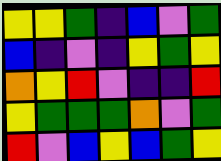[["yellow", "yellow", "green", "indigo", "blue", "violet", "green"], ["blue", "indigo", "violet", "indigo", "yellow", "green", "yellow"], ["orange", "yellow", "red", "violet", "indigo", "indigo", "red"], ["yellow", "green", "green", "green", "orange", "violet", "green"], ["red", "violet", "blue", "yellow", "blue", "green", "yellow"]]